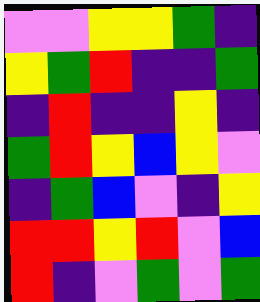[["violet", "violet", "yellow", "yellow", "green", "indigo"], ["yellow", "green", "red", "indigo", "indigo", "green"], ["indigo", "red", "indigo", "indigo", "yellow", "indigo"], ["green", "red", "yellow", "blue", "yellow", "violet"], ["indigo", "green", "blue", "violet", "indigo", "yellow"], ["red", "red", "yellow", "red", "violet", "blue"], ["red", "indigo", "violet", "green", "violet", "green"]]